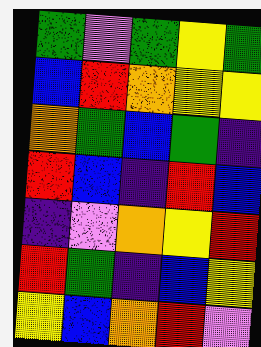[["green", "violet", "green", "yellow", "green"], ["blue", "red", "orange", "yellow", "yellow"], ["orange", "green", "blue", "green", "indigo"], ["red", "blue", "indigo", "red", "blue"], ["indigo", "violet", "orange", "yellow", "red"], ["red", "green", "indigo", "blue", "yellow"], ["yellow", "blue", "orange", "red", "violet"]]